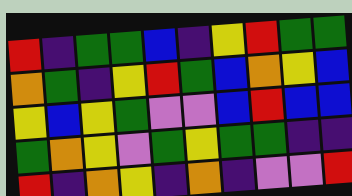[["red", "indigo", "green", "green", "blue", "indigo", "yellow", "red", "green", "green"], ["orange", "green", "indigo", "yellow", "red", "green", "blue", "orange", "yellow", "blue"], ["yellow", "blue", "yellow", "green", "violet", "violet", "blue", "red", "blue", "blue"], ["green", "orange", "yellow", "violet", "green", "yellow", "green", "green", "indigo", "indigo"], ["red", "indigo", "orange", "yellow", "indigo", "orange", "indigo", "violet", "violet", "red"]]